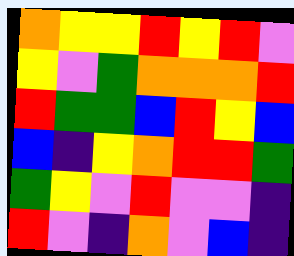[["orange", "yellow", "yellow", "red", "yellow", "red", "violet"], ["yellow", "violet", "green", "orange", "orange", "orange", "red"], ["red", "green", "green", "blue", "red", "yellow", "blue"], ["blue", "indigo", "yellow", "orange", "red", "red", "green"], ["green", "yellow", "violet", "red", "violet", "violet", "indigo"], ["red", "violet", "indigo", "orange", "violet", "blue", "indigo"]]